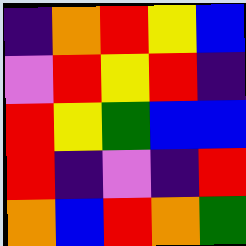[["indigo", "orange", "red", "yellow", "blue"], ["violet", "red", "yellow", "red", "indigo"], ["red", "yellow", "green", "blue", "blue"], ["red", "indigo", "violet", "indigo", "red"], ["orange", "blue", "red", "orange", "green"]]